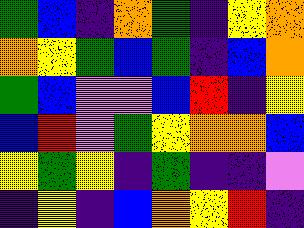[["green", "blue", "indigo", "orange", "green", "indigo", "yellow", "orange"], ["orange", "yellow", "green", "blue", "green", "indigo", "blue", "orange"], ["green", "blue", "violet", "violet", "blue", "red", "indigo", "yellow"], ["blue", "red", "violet", "green", "yellow", "orange", "orange", "blue"], ["yellow", "green", "yellow", "indigo", "green", "indigo", "indigo", "violet"], ["indigo", "yellow", "indigo", "blue", "orange", "yellow", "red", "indigo"]]